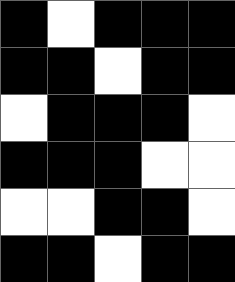[["black", "white", "black", "black", "black"], ["black", "black", "white", "black", "black"], ["white", "black", "black", "black", "white"], ["black", "black", "black", "white", "white"], ["white", "white", "black", "black", "white"], ["black", "black", "white", "black", "black"]]